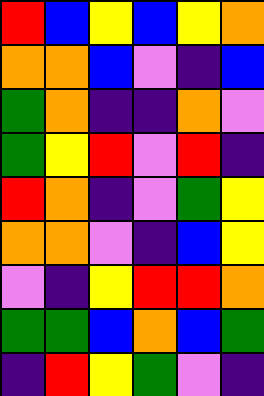[["red", "blue", "yellow", "blue", "yellow", "orange"], ["orange", "orange", "blue", "violet", "indigo", "blue"], ["green", "orange", "indigo", "indigo", "orange", "violet"], ["green", "yellow", "red", "violet", "red", "indigo"], ["red", "orange", "indigo", "violet", "green", "yellow"], ["orange", "orange", "violet", "indigo", "blue", "yellow"], ["violet", "indigo", "yellow", "red", "red", "orange"], ["green", "green", "blue", "orange", "blue", "green"], ["indigo", "red", "yellow", "green", "violet", "indigo"]]